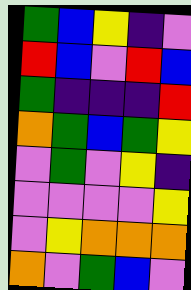[["green", "blue", "yellow", "indigo", "violet"], ["red", "blue", "violet", "red", "blue"], ["green", "indigo", "indigo", "indigo", "red"], ["orange", "green", "blue", "green", "yellow"], ["violet", "green", "violet", "yellow", "indigo"], ["violet", "violet", "violet", "violet", "yellow"], ["violet", "yellow", "orange", "orange", "orange"], ["orange", "violet", "green", "blue", "violet"]]